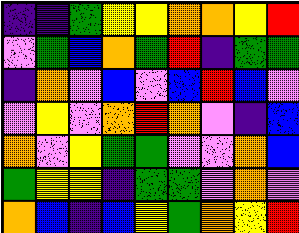[["indigo", "indigo", "green", "yellow", "yellow", "orange", "orange", "yellow", "red"], ["violet", "green", "blue", "orange", "green", "red", "indigo", "green", "green"], ["indigo", "orange", "violet", "blue", "violet", "blue", "red", "blue", "violet"], ["violet", "yellow", "violet", "orange", "red", "orange", "violet", "indigo", "blue"], ["orange", "violet", "yellow", "green", "green", "violet", "violet", "orange", "blue"], ["green", "yellow", "yellow", "indigo", "green", "green", "violet", "orange", "violet"], ["orange", "blue", "indigo", "blue", "yellow", "green", "orange", "yellow", "red"]]